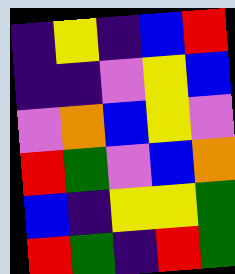[["indigo", "yellow", "indigo", "blue", "red"], ["indigo", "indigo", "violet", "yellow", "blue"], ["violet", "orange", "blue", "yellow", "violet"], ["red", "green", "violet", "blue", "orange"], ["blue", "indigo", "yellow", "yellow", "green"], ["red", "green", "indigo", "red", "green"]]